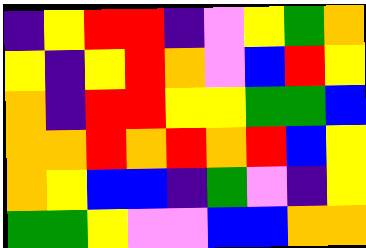[["indigo", "yellow", "red", "red", "indigo", "violet", "yellow", "green", "orange"], ["yellow", "indigo", "yellow", "red", "orange", "violet", "blue", "red", "yellow"], ["orange", "indigo", "red", "red", "yellow", "yellow", "green", "green", "blue"], ["orange", "orange", "red", "orange", "red", "orange", "red", "blue", "yellow"], ["orange", "yellow", "blue", "blue", "indigo", "green", "violet", "indigo", "yellow"], ["green", "green", "yellow", "violet", "violet", "blue", "blue", "orange", "orange"]]